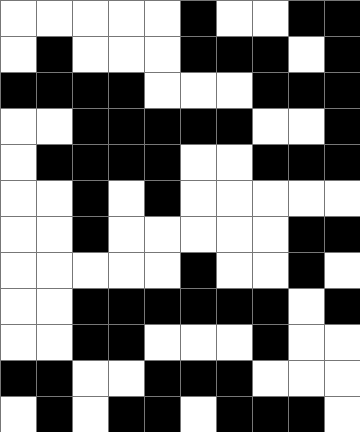[["white", "white", "white", "white", "white", "black", "white", "white", "black", "black"], ["white", "black", "white", "white", "white", "black", "black", "black", "white", "black"], ["black", "black", "black", "black", "white", "white", "white", "black", "black", "black"], ["white", "white", "black", "black", "black", "black", "black", "white", "white", "black"], ["white", "black", "black", "black", "black", "white", "white", "black", "black", "black"], ["white", "white", "black", "white", "black", "white", "white", "white", "white", "white"], ["white", "white", "black", "white", "white", "white", "white", "white", "black", "black"], ["white", "white", "white", "white", "white", "black", "white", "white", "black", "white"], ["white", "white", "black", "black", "black", "black", "black", "black", "white", "black"], ["white", "white", "black", "black", "white", "white", "white", "black", "white", "white"], ["black", "black", "white", "white", "black", "black", "black", "white", "white", "white"], ["white", "black", "white", "black", "black", "white", "black", "black", "black", "white"]]